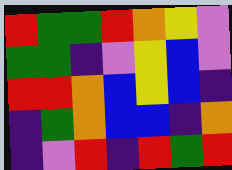[["red", "green", "green", "red", "orange", "yellow", "violet"], ["green", "green", "indigo", "violet", "yellow", "blue", "violet"], ["red", "red", "orange", "blue", "yellow", "blue", "indigo"], ["indigo", "green", "orange", "blue", "blue", "indigo", "orange"], ["indigo", "violet", "red", "indigo", "red", "green", "red"]]